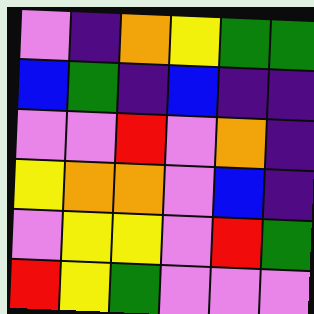[["violet", "indigo", "orange", "yellow", "green", "green"], ["blue", "green", "indigo", "blue", "indigo", "indigo"], ["violet", "violet", "red", "violet", "orange", "indigo"], ["yellow", "orange", "orange", "violet", "blue", "indigo"], ["violet", "yellow", "yellow", "violet", "red", "green"], ["red", "yellow", "green", "violet", "violet", "violet"]]